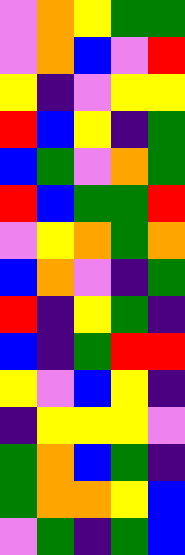[["violet", "orange", "yellow", "green", "green"], ["violet", "orange", "blue", "violet", "red"], ["yellow", "indigo", "violet", "yellow", "yellow"], ["red", "blue", "yellow", "indigo", "green"], ["blue", "green", "violet", "orange", "green"], ["red", "blue", "green", "green", "red"], ["violet", "yellow", "orange", "green", "orange"], ["blue", "orange", "violet", "indigo", "green"], ["red", "indigo", "yellow", "green", "indigo"], ["blue", "indigo", "green", "red", "red"], ["yellow", "violet", "blue", "yellow", "indigo"], ["indigo", "yellow", "yellow", "yellow", "violet"], ["green", "orange", "blue", "green", "indigo"], ["green", "orange", "orange", "yellow", "blue"], ["violet", "green", "indigo", "green", "blue"]]